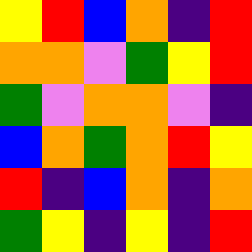[["yellow", "red", "blue", "orange", "indigo", "red"], ["orange", "orange", "violet", "green", "yellow", "red"], ["green", "violet", "orange", "orange", "violet", "indigo"], ["blue", "orange", "green", "orange", "red", "yellow"], ["red", "indigo", "blue", "orange", "indigo", "orange"], ["green", "yellow", "indigo", "yellow", "indigo", "red"]]